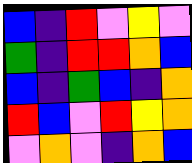[["blue", "indigo", "red", "violet", "yellow", "violet"], ["green", "indigo", "red", "red", "orange", "blue"], ["blue", "indigo", "green", "blue", "indigo", "orange"], ["red", "blue", "violet", "red", "yellow", "orange"], ["violet", "orange", "violet", "indigo", "orange", "blue"]]